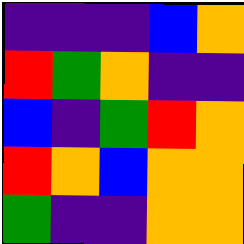[["indigo", "indigo", "indigo", "blue", "orange"], ["red", "green", "orange", "indigo", "indigo"], ["blue", "indigo", "green", "red", "orange"], ["red", "orange", "blue", "orange", "orange"], ["green", "indigo", "indigo", "orange", "orange"]]